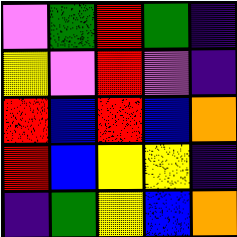[["violet", "green", "red", "green", "indigo"], ["yellow", "violet", "red", "violet", "indigo"], ["red", "blue", "red", "blue", "orange"], ["red", "blue", "yellow", "yellow", "indigo"], ["indigo", "green", "yellow", "blue", "orange"]]